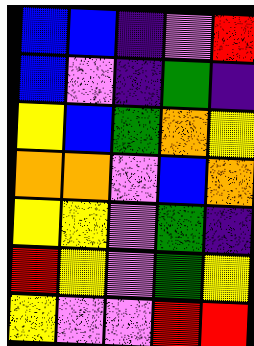[["blue", "blue", "indigo", "violet", "red"], ["blue", "violet", "indigo", "green", "indigo"], ["yellow", "blue", "green", "orange", "yellow"], ["orange", "orange", "violet", "blue", "orange"], ["yellow", "yellow", "violet", "green", "indigo"], ["red", "yellow", "violet", "green", "yellow"], ["yellow", "violet", "violet", "red", "red"]]